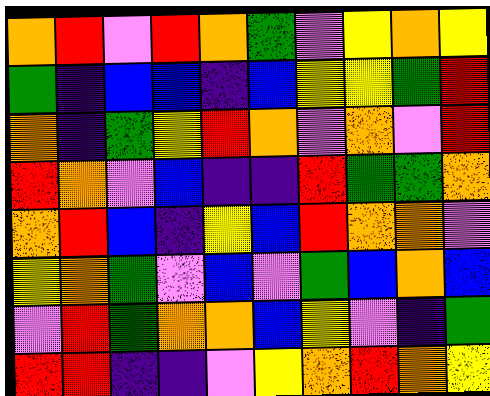[["orange", "red", "violet", "red", "orange", "green", "violet", "yellow", "orange", "yellow"], ["green", "indigo", "blue", "blue", "indigo", "blue", "yellow", "yellow", "green", "red"], ["orange", "indigo", "green", "yellow", "red", "orange", "violet", "orange", "violet", "red"], ["red", "orange", "violet", "blue", "indigo", "indigo", "red", "green", "green", "orange"], ["orange", "red", "blue", "indigo", "yellow", "blue", "red", "orange", "orange", "violet"], ["yellow", "orange", "green", "violet", "blue", "violet", "green", "blue", "orange", "blue"], ["violet", "red", "green", "orange", "orange", "blue", "yellow", "violet", "indigo", "green"], ["red", "red", "indigo", "indigo", "violet", "yellow", "orange", "red", "orange", "yellow"]]